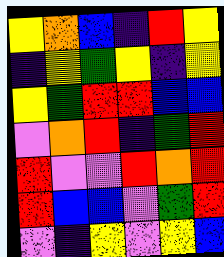[["yellow", "orange", "blue", "indigo", "red", "yellow"], ["indigo", "yellow", "green", "yellow", "indigo", "yellow"], ["yellow", "green", "red", "red", "blue", "blue"], ["violet", "orange", "red", "indigo", "green", "red"], ["red", "violet", "violet", "red", "orange", "red"], ["red", "blue", "blue", "violet", "green", "red"], ["violet", "indigo", "yellow", "violet", "yellow", "blue"]]